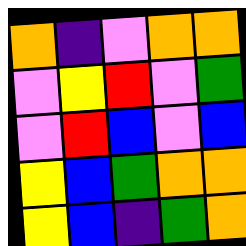[["orange", "indigo", "violet", "orange", "orange"], ["violet", "yellow", "red", "violet", "green"], ["violet", "red", "blue", "violet", "blue"], ["yellow", "blue", "green", "orange", "orange"], ["yellow", "blue", "indigo", "green", "orange"]]